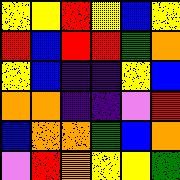[["yellow", "yellow", "red", "yellow", "blue", "yellow"], ["red", "blue", "red", "red", "green", "orange"], ["yellow", "blue", "indigo", "indigo", "yellow", "blue"], ["orange", "orange", "indigo", "indigo", "violet", "red"], ["blue", "orange", "orange", "green", "blue", "orange"], ["violet", "red", "orange", "yellow", "yellow", "green"]]